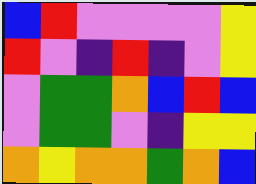[["blue", "red", "violet", "violet", "violet", "violet", "yellow"], ["red", "violet", "indigo", "red", "indigo", "violet", "yellow"], ["violet", "green", "green", "orange", "blue", "red", "blue"], ["violet", "green", "green", "violet", "indigo", "yellow", "yellow"], ["orange", "yellow", "orange", "orange", "green", "orange", "blue"]]